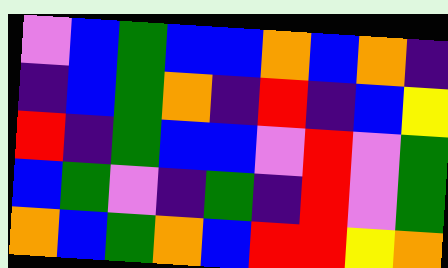[["violet", "blue", "green", "blue", "blue", "orange", "blue", "orange", "indigo"], ["indigo", "blue", "green", "orange", "indigo", "red", "indigo", "blue", "yellow"], ["red", "indigo", "green", "blue", "blue", "violet", "red", "violet", "green"], ["blue", "green", "violet", "indigo", "green", "indigo", "red", "violet", "green"], ["orange", "blue", "green", "orange", "blue", "red", "red", "yellow", "orange"]]